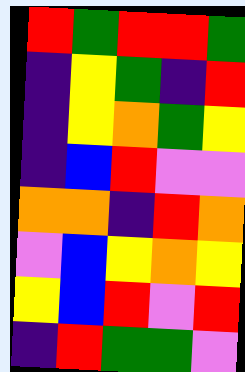[["red", "green", "red", "red", "green"], ["indigo", "yellow", "green", "indigo", "red"], ["indigo", "yellow", "orange", "green", "yellow"], ["indigo", "blue", "red", "violet", "violet"], ["orange", "orange", "indigo", "red", "orange"], ["violet", "blue", "yellow", "orange", "yellow"], ["yellow", "blue", "red", "violet", "red"], ["indigo", "red", "green", "green", "violet"]]